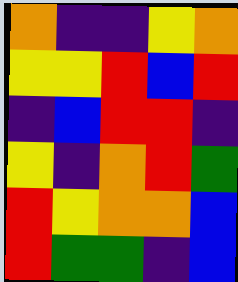[["orange", "indigo", "indigo", "yellow", "orange"], ["yellow", "yellow", "red", "blue", "red"], ["indigo", "blue", "red", "red", "indigo"], ["yellow", "indigo", "orange", "red", "green"], ["red", "yellow", "orange", "orange", "blue"], ["red", "green", "green", "indigo", "blue"]]